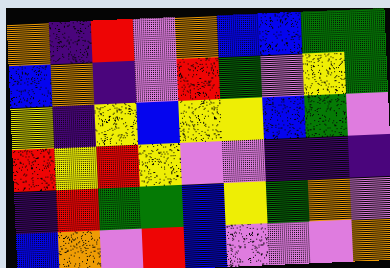[["orange", "indigo", "red", "violet", "orange", "blue", "blue", "green", "green"], ["blue", "orange", "indigo", "violet", "red", "green", "violet", "yellow", "green"], ["yellow", "indigo", "yellow", "blue", "yellow", "yellow", "blue", "green", "violet"], ["red", "yellow", "red", "yellow", "violet", "violet", "indigo", "indigo", "indigo"], ["indigo", "red", "green", "green", "blue", "yellow", "green", "orange", "violet"], ["blue", "orange", "violet", "red", "blue", "violet", "violet", "violet", "orange"]]